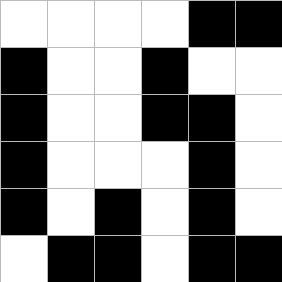[["white", "white", "white", "white", "black", "black"], ["black", "white", "white", "black", "white", "white"], ["black", "white", "white", "black", "black", "white"], ["black", "white", "white", "white", "black", "white"], ["black", "white", "black", "white", "black", "white"], ["white", "black", "black", "white", "black", "black"]]